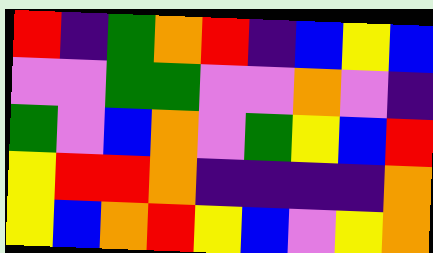[["red", "indigo", "green", "orange", "red", "indigo", "blue", "yellow", "blue"], ["violet", "violet", "green", "green", "violet", "violet", "orange", "violet", "indigo"], ["green", "violet", "blue", "orange", "violet", "green", "yellow", "blue", "red"], ["yellow", "red", "red", "orange", "indigo", "indigo", "indigo", "indigo", "orange"], ["yellow", "blue", "orange", "red", "yellow", "blue", "violet", "yellow", "orange"]]